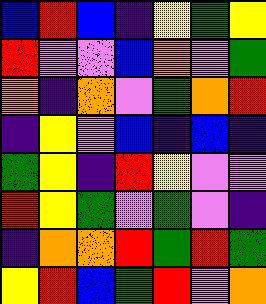[["blue", "red", "blue", "indigo", "yellow", "green", "yellow"], ["red", "violet", "violet", "blue", "orange", "violet", "green"], ["orange", "indigo", "orange", "violet", "green", "orange", "red"], ["indigo", "yellow", "violet", "blue", "indigo", "blue", "indigo"], ["green", "yellow", "indigo", "red", "yellow", "violet", "violet"], ["red", "yellow", "green", "violet", "green", "violet", "indigo"], ["indigo", "orange", "orange", "red", "green", "red", "green"], ["yellow", "red", "blue", "green", "red", "violet", "orange"]]